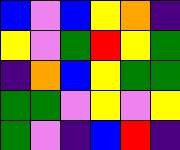[["blue", "violet", "blue", "yellow", "orange", "indigo"], ["yellow", "violet", "green", "red", "yellow", "green"], ["indigo", "orange", "blue", "yellow", "green", "green"], ["green", "green", "violet", "yellow", "violet", "yellow"], ["green", "violet", "indigo", "blue", "red", "indigo"]]